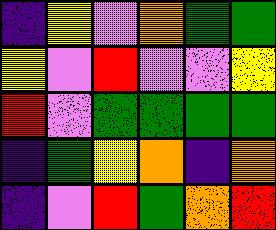[["indigo", "yellow", "violet", "orange", "green", "green"], ["yellow", "violet", "red", "violet", "violet", "yellow"], ["red", "violet", "green", "green", "green", "green"], ["indigo", "green", "yellow", "orange", "indigo", "orange"], ["indigo", "violet", "red", "green", "orange", "red"]]